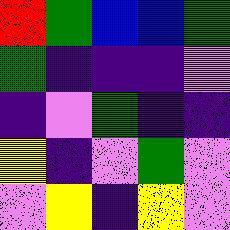[["red", "green", "blue", "blue", "green"], ["green", "indigo", "indigo", "indigo", "violet"], ["indigo", "violet", "green", "indigo", "indigo"], ["yellow", "indigo", "violet", "green", "violet"], ["violet", "yellow", "indigo", "yellow", "violet"]]